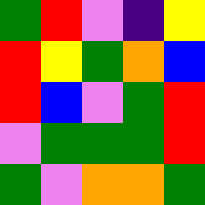[["green", "red", "violet", "indigo", "yellow"], ["red", "yellow", "green", "orange", "blue"], ["red", "blue", "violet", "green", "red"], ["violet", "green", "green", "green", "red"], ["green", "violet", "orange", "orange", "green"]]